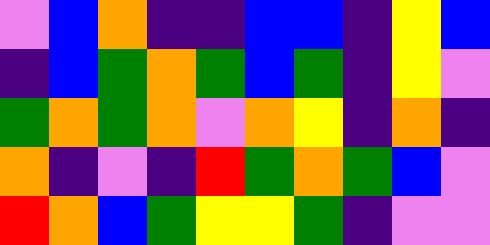[["violet", "blue", "orange", "indigo", "indigo", "blue", "blue", "indigo", "yellow", "blue"], ["indigo", "blue", "green", "orange", "green", "blue", "green", "indigo", "yellow", "violet"], ["green", "orange", "green", "orange", "violet", "orange", "yellow", "indigo", "orange", "indigo"], ["orange", "indigo", "violet", "indigo", "red", "green", "orange", "green", "blue", "violet"], ["red", "orange", "blue", "green", "yellow", "yellow", "green", "indigo", "violet", "violet"]]